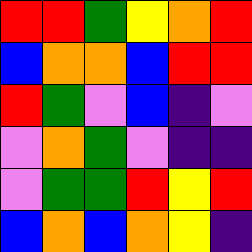[["red", "red", "green", "yellow", "orange", "red"], ["blue", "orange", "orange", "blue", "red", "red"], ["red", "green", "violet", "blue", "indigo", "violet"], ["violet", "orange", "green", "violet", "indigo", "indigo"], ["violet", "green", "green", "red", "yellow", "red"], ["blue", "orange", "blue", "orange", "yellow", "indigo"]]